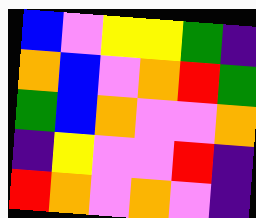[["blue", "violet", "yellow", "yellow", "green", "indigo"], ["orange", "blue", "violet", "orange", "red", "green"], ["green", "blue", "orange", "violet", "violet", "orange"], ["indigo", "yellow", "violet", "violet", "red", "indigo"], ["red", "orange", "violet", "orange", "violet", "indigo"]]